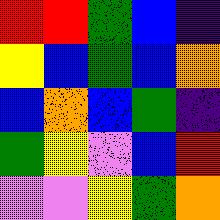[["red", "red", "green", "blue", "indigo"], ["yellow", "blue", "green", "blue", "orange"], ["blue", "orange", "blue", "green", "indigo"], ["green", "yellow", "violet", "blue", "red"], ["violet", "violet", "yellow", "green", "orange"]]